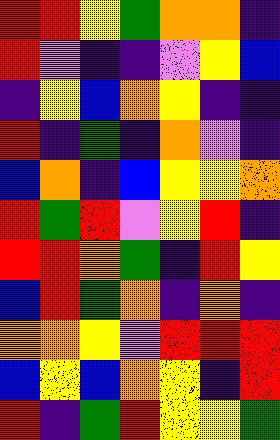[["red", "red", "yellow", "green", "orange", "orange", "indigo"], ["red", "violet", "indigo", "indigo", "violet", "yellow", "blue"], ["indigo", "yellow", "blue", "orange", "yellow", "indigo", "indigo"], ["red", "indigo", "green", "indigo", "orange", "violet", "indigo"], ["blue", "orange", "indigo", "blue", "yellow", "yellow", "orange"], ["red", "green", "red", "violet", "yellow", "red", "indigo"], ["red", "red", "orange", "green", "indigo", "red", "yellow"], ["blue", "red", "green", "orange", "indigo", "orange", "indigo"], ["orange", "orange", "yellow", "violet", "red", "red", "red"], ["blue", "yellow", "blue", "orange", "yellow", "indigo", "red"], ["red", "indigo", "green", "red", "yellow", "yellow", "green"]]